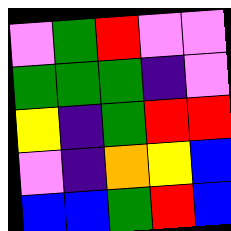[["violet", "green", "red", "violet", "violet"], ["green", "green", "green", "indigo", "violet"], ["yellow", "indigo", "green", "red", "red"], ["violet", "indigo", "orange", "yellow", "blue"], ["blue", "blue", "green", "red", "blue"]]